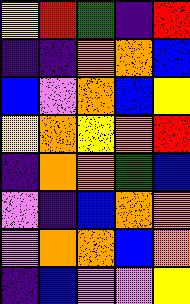[["yellow", "red", "green", "indigo", "red"], ["indigo", "indigo", "orange", "orange", "blue"], ["blue", "violet", "orange", "blue", "yellow"], ["yellow", "orange", "yellow", "orange", "red"], ["indigo", "orange", "orange", "green", "blue"], ["violet", "indigo", "blue", "orange", "orange"], ["violet", "orange", "orange", "blue", "orange"], ["indigo", "blue", "violet", "violet", "yellow"]]